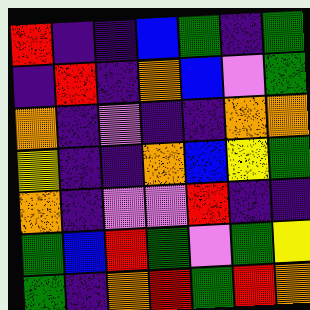[["red", "indigo", "indigo", "blue", "green", "indigo", "green"], ["indigo", "red", "indigo", "orange", "blue", "violet", "green"], ["orange", "indigo", "violet", "indigo", "indigo", "orange", "orange"], ["yellow", "indigo", "indigo", "orange", "blue", "yellow", "green"], ["orange", "indigo", "violet", "violet", "red", "indigo", "indigo"], ["green", "blue", "red", "green", "violet", "green", "yellow"], ["green", "indigo", "orange", "red", "green", "red", "orange"]]